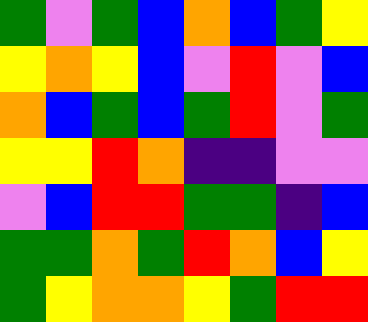[["green", "violet", "green", "blue", "orange", "blue", "green", "yellow"], ["yellow", "orange", "yellow", "blue", "violet", "red", "violet", "blue"], ["orange", "blue", "green", "blue", "green", "red", "violet", "green"], ["yellow", "yellow", "red", "orange", "indigo", "indigo", "violet", "violet"], ["violet", "blue", "red", "red", "green", "green", "indigo", "blue"], ["green", "green", "orange", "green", "red", "orange", "blue", "yellow"], ["green", "yellow", "orange", "orange", "yellow", "green", "red", "red"]]